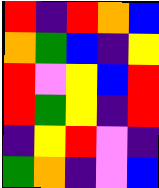[["red", "indigo", "red", "orange", "blue"], ["orange", "green", "blue", "indigo", "yellow"], ["red", "violet", "yellow", "blue", "red"], ["red", "green", "yellow", "indigo", "red"], ["indigo", "yellow", "red", "violet", "indigo"], ["green", "orange", "indigo", "violet", "blue"]]